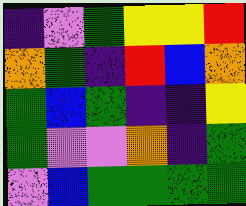[["indigo", "violet", "green", "yellow", "yellow", "red"], ["orange", "green", "indigo", "red", "blue", "orange"], ["green", "blue", "green", "indigo", "indigo", "yellow"], ["green", "violet", "violet", "orange", "indigo", "green"], ["violet", "blue", "green", "green", "green", "green"]]